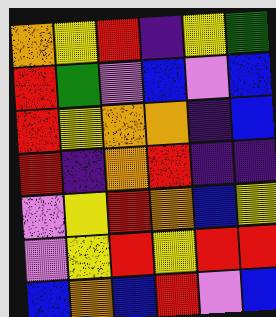[["orange", "yellow", "red", "indigo", "yellow", "green"], ["red", "green", "violet", "blue", "violet", "blue"], ["red", "yellow", "orange", "orange", "indigo", "blue"], ["red", "indigo", "orange", "red", "indigo", "indigo"], ["violet", "yellow", "red", "orange", "blue", "yellow"], ["violet", "yellow", "red", "yellow", "red", "red"], ["blue", "orange", "blue", "red", "violet", "blue"]]